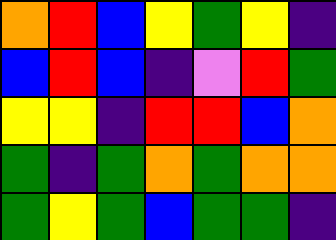[["orange", "red", "blue", "yellow", "green", "yellow", "indigo"], ["blue", "red", "blue", "indigo", "violet", "red", "green"], ["yellow", "yellow", "indigo", "red", "red", "blue", "orange"], ["green", "indigo", "green", "orange", "green", "orange", "orange"], ["green", "yellow", "green", "blue", "green", "green", "indigo"]]